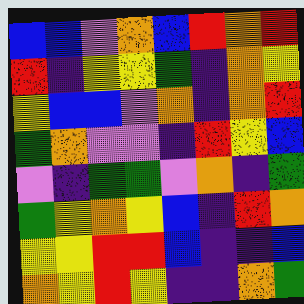[["blue", "blue", "violet", "orange", "blue", "red", "orange", "red"], ["red", "indigo", "yellow", "yellow", "green", "indigo", "orange", "yellow"], ["yellow", "blue", "blue", "violet", "orange", "indigo", "orange", "red"], ["green", "orange", "violet", "violet", "indigo", "red", "yellow", "blue"], ["violet", "indigo", "green", "green", "violet", "orange", "indigo", "green"], ["green", "yellow", "orange", "yellow", "blue", "indigo", "red", "orange"], ["yellow", "yellow", "red", "red", "blue", "indigo", "indigo", "blue"], ["orange", "yellow", "red", "yellow", "indigo", "indigo", "orange", "green"]]